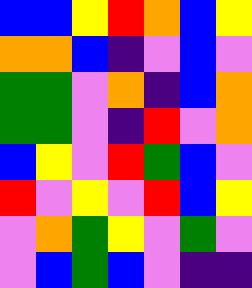[["blue", "blue", "yellow", "red", "orange", "blue", "yellow"], ["orange", "orange", "blue", "indigo", "violet", "blue", "violet"], ["green", "green", "violet", "orange", "indigo", "blue", "orange"], ["green", "green", "violet", "indigo", "red", "violet", "orange"], ["blue", "yellow", "violet", "red", "green", "blue", "violet"], ["red", "violet", "yellow", "violet", "red", "blue", "yellow"], ["violet", "orange", "green", "yellow", "violet", "green", "violet"], ["violet", "blue", "green", "blue", "violet", "indigo", "indigo"]]